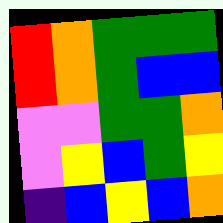[["red", "orange", "green", "green", "green"], ["red", "orange", "green", "blue", "blue"], ["violet", "violet", "green", "green", "orange"], ["violet", "yellow", "blue", "green", "yellow"], ["indigo", "blue", "yellow", "blue", "orange"]]